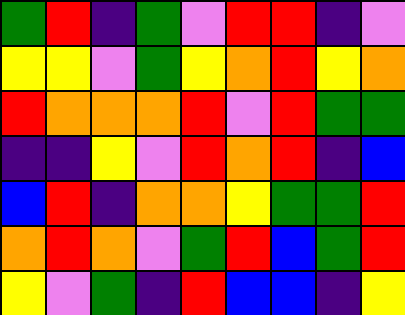[["green", "red", "indigo", "green", "violet", "red", "red", "indigo", "violet"], ["yellow", "yellow", "violet", "green", "yellow", "orange", "red", "yellow", "orange"], ["red", "orange", "orange", "orange", "red", "violet", "red", "green", "green"], ["indigo", "indigo", "yellow", "violet", "red", "orange", "red", "indigo", "blue"], ["blue", "red", "indigo", "orange", "orange", "yellow", "green", "green", "red"], ["orange", "red", "orange", "violet", "green", "red", "blue", "green", "red"], ["yellow", "violet", "green", "indigo", "red", "blue", "blue", "indigo", "yellow"]]